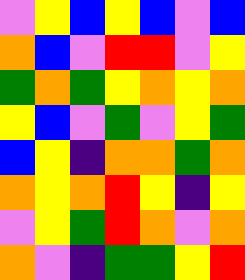[["violet", "yellow", "blue", "yellow", "blue", "violet", "blue"], ["orange", "blue", "violet", "red", "red", "violet", "yellow"], ["green", "orange", "green", "yellow", "orange", "yellow", "orange"], ["yellow", "blue", "violet", "green", "violet", "yellow", "green"], ["blue", "yellow", "indigo", "orange", "orange", "green", "orange"], ["orange", "yellow", "orange", "red", "yellow", "indigo", "yellow"], ["violet", "yellow", "green", "red", "orange", "violet", "orange"], ["orange", "violet", "indigo", "green", "green", "yellow", "red"]]